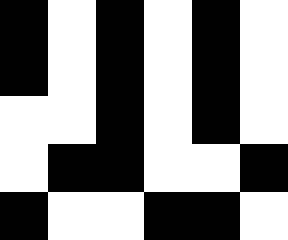[["black", "white", "black", "white", "black", "white"], ["black", "white", "black", "white", "black", "white"], ["white", "white", "black", "white", "black", "white"], ["white", "black", "black", "white", "white", "black"], ["black", "white", "white", "black", "black", "white"]]